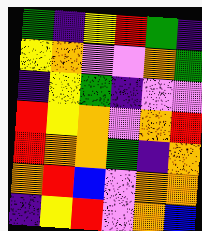[["green", "indigo", "yellow", "red", "green", "indigo"], ["yellow", "orange", "violet", "violet", "orange", "green"], ["indigo", "yellow", "green", "indigo", "violet", "violet"], ["red", "yellow", "orange", "violet", "orange", "red"], ["red", "orange", "orange", "green", "indigo", "orange"], ["orange", "red", "blue", "violet", "orange", "orange"], ["indigo", "yellow", "red", "violet", "orange", "blue"]]